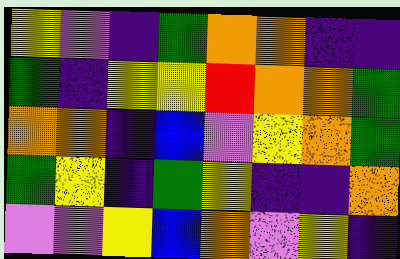[["yellow", "violet", "indigo", "green", "orange", "orange", "indigo", "indigo"], ["green", "indigo", "yellow", "yellow", "red", "orange", "orange", "green"], ["orange", "orange", "indigo", "blue", "violet", "yellow", "orange", "green"], ["green", "yellow", "indigo", "green", "yellow", "indigo", "indigo", "orange"], ["violet", "violet", "yellow", "blue", "orange", "violet", "yellow", "indigo"]]